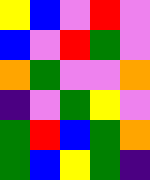[["yellow", "blue", "violet", "red", "violet"], ["blue", "violet", "red", "green", "violet"], ["orange", "green", "violet", "violet", "orange"], ["indigo", "violet", "green", "yellow", "violet"], ["green", "red", "blue", "green", "orange"], ["green", "blue", "yellow", "green", "indigo"]]